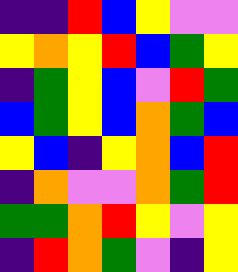[["indigo", "indigo", "red", "blue", "yellow", "violet", "violet"], ["yellow", "orange", "yellow", "red", "blue", "green", "yellow"], ["indigo", "green", "yellow", "blue", "violet", "red", "green"], ["blue", "green", "yellow", "blue", "orange", "green", "blue"], ["yellow", "blue", "indigo", "yellow", "orange", "blue", "red"], ["indigo", "orange", "violet", "violet", "orange", "green", "red"], ["green", "green", "orange", "red", "yellow", "violet", "yellow"], ["indigo", "red", "orange", "green", "violet", "indigo", "yellow"]]